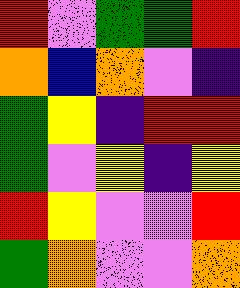[["red", "violet", "green", "green", "red"], ["orange", "blue", "orange", "violet", "indigo"], ["green", "yellow", "indigo", "red", "red"], ["green", "violet", "yellow", "indigo", "yellow"], ["red", "yellow", "violet", "violet", "red"], ["green", "orange", "violet", "violet", "orange"]]